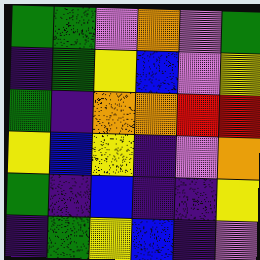[["green", "green", "violet", "orange", "violet", "green"], ["indigo", "green", "yellow", "blue", "violet", "yellow"], ["green", "indigo", "orange", "orange", "red", "red"], ["yellow", "blue", "yellow", "indigo", "violet", "orange"], ["green", "indigo", "blue", "indigo", "indigo", "yellow"], ["indigo", "green", "yellow", "blue", "indigo", "violet"]]